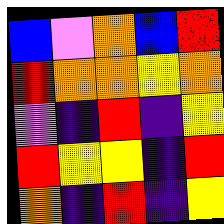[["blue", "violet", "orange", "blue", "red"], ["red", "orange", "orange", "yellow", "orange"], ["violet", "indigo", "red", "indigo", "yellow"], ["red", "yellow", "yellow", "indigo", "red"], ["orange", "indigo", "red", "indigo", "yellow"]]